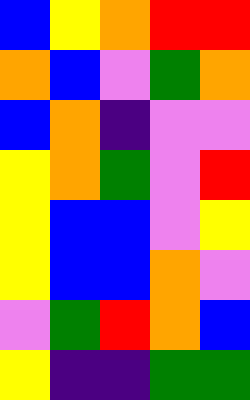[["blue", "yellow", "orange", "red", "red"], ["orange", "blue", "violet", "green", "orange"], ["blue", "orange", "indigo", "violet", "violet"], ["yellow", "orange", "green", "violet", "red"], ["yellow", "blue", "blue", "violet", "yellow"], ["yellow", "blue", "blue", "orange", "violet"], ["violet", "green", "red", "orange", "blue"], ["yellow", "indigo", "indigo", "green", "green"]]